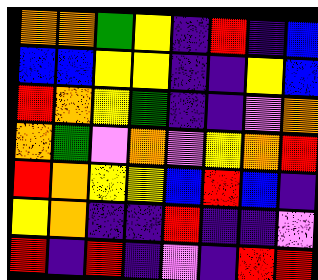[["orange", "orange", "green", "yellow", "indigo", "red", "indigo", "blue"], ["blue", "blue", "yellow", "yellow", "indigo", "indigo", "yellow", "blue"], ["red", "orange", "yellow", "green", "indigo", "indigo", "violet", "orange"], ["orange", "green", "violet", "orange", "violet", "yellow", "orange", "red"], ["red", "orange", "yellow", "yellow", "blue", "red", "blue", "indigo"], ["yellow", "orange", "indigo", "indigo", "red", "indigo", "indigo", "violet"], ["red", "indigo", "red", "indigo", "violet", "indigo", "red", "red"]]